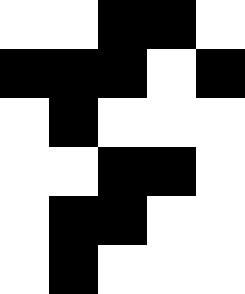[["white", "white", "black", "black", "white"], ["black", "black", "black", "white", "black"], ["white", "black", "white", "white", "white"], ["white", "white", "black", "black", "white"], ["white", "black", "black", "white", "white"], ["white", "black", "white", "white", "white"]]